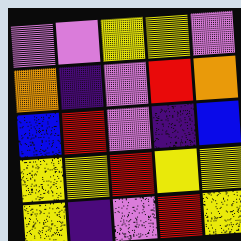[["violet", "violet", "yellow", "yellow", "violet"], ["orange", "indigo", "violet", "red", "orange"], ["blue", "red", "violet", "indigo", "blue"], ["yellow", "yellow", "red", "yellow", "yellow"], ["yellow", "indigo", "violet", "red", "yellow"]]